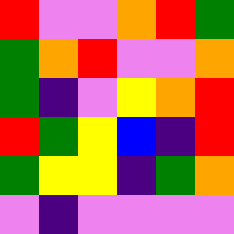[["red", "violet", "violet", "orange", "red", "green"], ["green", "orange", "red", "violet", "violet", "orange"], ["green", "indigo", "violet", "yellow", "orange", "red"], ["red", "green", "yellow", "blue", "indigo", "red"], ["green", "yellow", "yellow", "indigo", "green", "orange"], ["violet", "indigo", "violet", "violet", "violet", "violet"]]